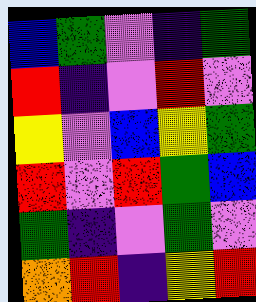[["blue", "green", "violet", "indigo", "green"], ["red", "indigo", "violet", "red", "violet"], ["yellow", "violet", "blue", "yellow", "green"], ["red", "violet", "red", "green", "blue"], ["green", "indigo", "violet", "green", "violet"], ["orange", "red", "indigo", "yellow", "red"]]